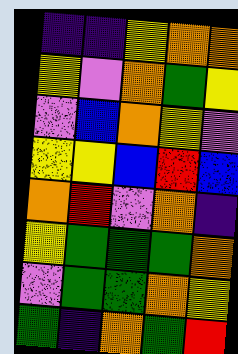[["indigo", "indigo", "yellow", "orange", "orange"], ["yellow", "violet", "orange", "green", "yellow"], ["violet", "blue", "orange", "yellow", "violet"], ["yellow", "yellow", "blue", "red", "blue"], ["orange", "red", "violet", "orange", "indigo"], ["yellow", "green", "green", "green", "orange"], ["violet", "green", "green", "orange", "yellow"], ["green", "indigo", "orange", "green", "red"]]